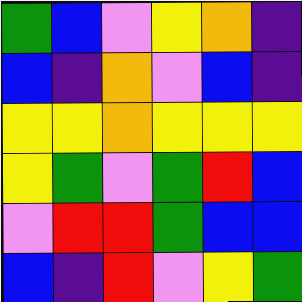[["green", "blue", "violet", "yellow", "orange", "indigo"], ["blue", "indigo", "orange", "violet", "blue", "indigo"], ["yellow", "yellow", "orange", "yellow", "yellow", "yellow"], ["yellow", "green", "violet", "green", "red", "blue"], ["violet", "red", "red", "green", "blue", "blue"], ["blue", "indigo", "red", "violet", "yellow", "green"]]